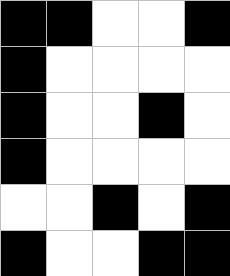[["black", "black", "white", "white", "black"], ["black", "white", "white", "white", "white"], ["black", "white", "white", "black", "white"], ["black", "white", "white", "white", "white"], ["white", "white", "black", "white", "black"], ["black", "white", "white", "black", "black"]]